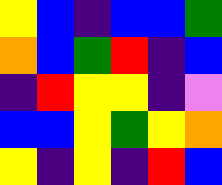[["yellow", "blue", "indigo", "blue", "blue", "green"], ["orange", "blue", "green", "red", "indigo", "blue"], ["indigo", "red", "yellow", "yellow", "indigo", "violet"], ["blue", "blue", "yellow", "green", "yellow", "orange"], ["yellow", "indigo", "yellow", "indigo", "red", "blue"]]